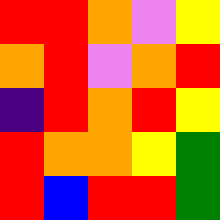[["red", "red", "orange", "violet", "yellow"], ["orange", "red", "violet", "orange", "red"], ["indigo", "red", "orange", "red", "yellow"], ["red", "orange", "orange", "yellow", "green"], ["red", "blue", "red", "red", "green"]]